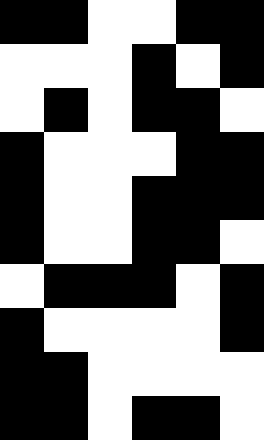[["black", "black", "white", "white", "black", "black"], ["white", "white", "white", "black", "white", "black"], ["white", "black", "white", "black", "black", "white"], ["black", "white", "white", "white", "black", "black"], ["black", "white", "white", "black", "black", "black"], ["black", "white", "white", "black", "black", "white"], ["white", "black", "black", "black", "white", "black"], ["black", "white", "white", "white", "white", "black"], ["black", "black", "white", "white", "white", "white"], ["black", "black", "white", "black", "black", "white"]]